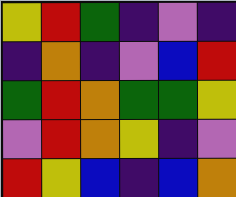[["yellow", "red", "green", "indigo", "violet", "indigo"], ["indigo", "orange", "indigo", "violet", "blue", "red"], ["green", "red", "orange", "green", "green", "yellow"], ["violet", "red", "orange", "yellow", "indigo", "violet"], ["red", "yellow", "blue", "indigo", "blue", "orange"]]